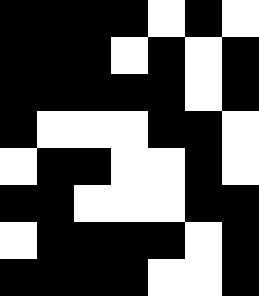[["black", "black", "black", "black", "white", "black", "white"], ["black", "black", "black", "white", "black", "white", "black"], ["black", "black", "black", "black", "black", "white", "black"], ["black", "white", "white", "white", "black", "black", "white"], ["white", "black", "black", "white", "white", "black", "white"], ["black", "black", "white", "white", "white", "black", "black"], ["white", "black", "black", "black", "black", "white", "black"], ["black", "black", "black", "black", "white", "white", "black"]]